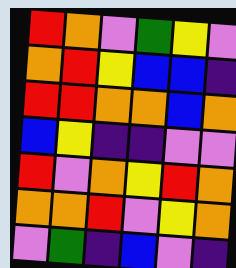[["red", "orange", "violet", "green", "yellow", "violet"], ["orange", "red", "yellow", "blue", "blue", "indigo"], ["red", "red", "orange", "orange", "blue", "orange"], ["blue", "yellow", "indigo", "indigo", "violet", "violet"], ["red", "violet", "orange", "yellow", "red", "orange"], ["orange", "orange", "red", "violet", "yellow", "orange"], ["violet", "green", "indigo", "blue", "violet", "indigo"]]